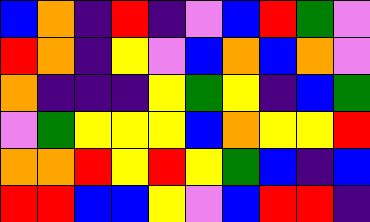[["blue", "orange", "indigo", "red", "indigo", "violet", "blue", "red", "green", "violet"], ["red", "orange", "indigo", "yellow", "violet", "blue", "orange", "blue", "orange", "violet"], ["orange", "indigo", "indigo", "indigo", "yellow", "green", "yellow", "indigo", "blue", "green"], ["violet", "green", "yellow", "yellow", "yellow", "blue", "orange", "yellow", "yellow", "red"], ["orange", "orange", "red", "yellow", "red", "yellow", "green", "blue", "indigo", "blue"], ["red", "red", "blue", "blue", "yellow", "violet", "blue", "red", "red", "indigo"]]